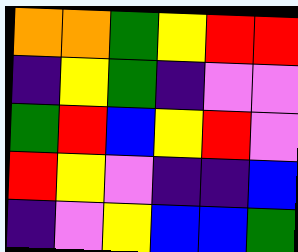[["orange", "orange", "green", "yellow", "red", "red"], ["indigo", "yellow", "green", "indigo", "violet", "violet"], ["green", "red", "blue", "yellow", "red", "violet"], ["red", "yellow", "violet", "indigo", "indigo", "blue"], ["indigo", "violet", "yellow", "blue", "blue", "green"]]